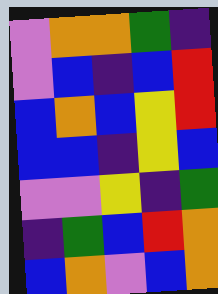[["violet", "orange", "orange", "green", "indigo"], ["violet", "blue", "indigo", "blue", "red"], ["blue", "orange", "blue", "yellow", "red"], ["blue", "blue", "indigo", "yellow", "blue"], ["violet", "violet", "yellow", "indigo", "green"], ["indigo", "green", "blue", "red", "orange"], ["blue", "orange", "violet", "blue", "orange"]]